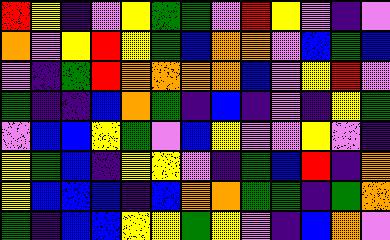[["red", "yellow", "indigo", "violet", "yellow", "green", "green", "violet", "red", "yellow", "violet", "indigo", "violet"], ["orange", "violet", "yellow", "red", "yellow", "green", "blue", "orange", "orange", "violet", "blue", "green", "blue"], ["violet", "indigo", "green", "red", "orange", "orange", "orange", "orange", "blue", "violet", "yellow", "red", "violet"], ["green", "indigo", "indigo", "blue", "orange", "green", "indigo", "blue", "indigo", "violet", "indigo", "yellow", "green"], ["violet", "blue", "blue", "yellow", "green", "violet", "blue", "yellow", "violet", "violet", "yellow", "violet", "indigo"], ["yellow", "green", "blue", "indigo", "yellow", "yellow", "violet", "indigo", "green", "blue", "red", "indigo", "orange"], ["yellow", "blue", "blue", "blue", "indigo", "blue", "orange", "orange", "green", "green", "indigo", "green", "orange"], ["green", "indigo", "blue", "blue", "yellow", "yellow", "green", "yellow", "violet", "indigo", "blue", "orange", "violet"]]